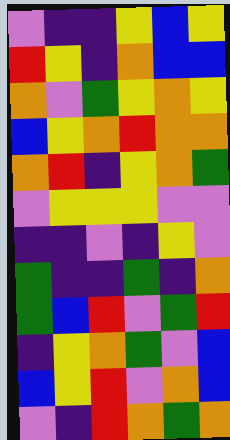[["violet", "indigo", "indigo", "yellow", "blue", "yellow"], ["red", "yellow", "indigo", "orange", "blue", "blue"], ["orange", "violet", "green", "yellow", "orange", "yellow"], ["blue", "yellow", "orange", "red", "orange", "orange"], ["orange", "red", "indigo", "yellow", "orange", "green"], ["violet", "yellow", "yellow", "yellow", "violet", "violet"], ["indigo", "indigo", "violet", "indigo", "yellow", "violet"], ["green", "indigo", "indigo", "green", "indigo", "orange"], ["green", "blue", "red", "violet", "green", "red"], ["indigo", "yellow", "orange", "green", "violet", "blue"], ["blue", "yellow", "red", "violet", "orange", "blue"], ["violet", "indigo", "red", "orange", "green", "orange"]]